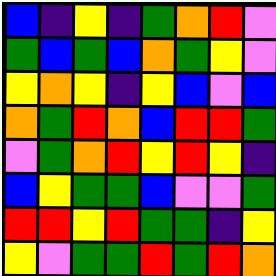[["blue", "indigo", "yellow", "indigo", "green", "orange", "red", "violet"], ["green", "blue", "green", "blue", "orange", "green", "yellow", "violet"], ["yellow", "orange", "yellow", "indigo", "yellow", "blue", "violet", "blue"], ["orange", "green", "red", "orange", "blue", "red", "red", "green"], ["violet", "green", "orange", "red", "yellow", "red", "yellow", "indigo"], ["blue", "yellow", "green", "green", "blue", "violet", "violet", "green"], ["red", "red", "yellow", "red", "green", "green", "indigo", "yellow"], ["yellow", "violet", "green", "green", "red", "green", "red", "orange"]]